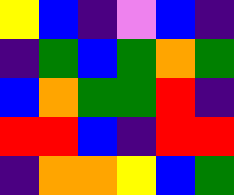[["yellow", "blue", "indigo", "violet", "blue", "indigo"], ["indigo", "green", "blue", "green", "orange", "green"], ["blue", "orange", "green", "green", "red", "indigo"], ["red", "red", "blue", "indigo", "red", "red"], ["indigo", "orange", "orange", "yellow", "blue", "green"]]